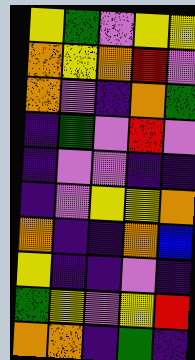[["yellow", "green", "violet", "yellow", "yellow"], ["orange", "yellow", "orange", "red", "violet"], ["orange", "violet", "indigo", "orange", "green"], ["indigo", "green", "violet", "red", "violet"], ["indigo", "violet", "violet", "indigo", "indigo"], ["indigo", "violet", "yellow", "yellow", "orange"], ["orange", "indigo", "indigo", "orange", "blue"], ["yellow", "indigo", "indigo", "violet", "indigo"], ["green", "yellow", "violet", "yellow", "red"], ["orange", "orange", "indigo", "green", "indigo"]]